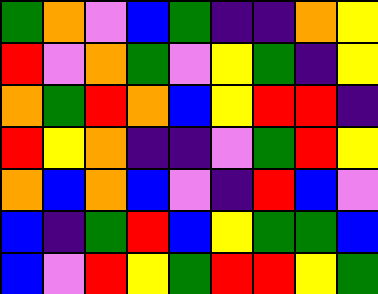[["green", "orange", "violet", "blue", "green", "indigo", "indigo", "orange", "yellow"], ["red", "violet", "orange", "green", "violet", "yellow", "green", "indigo", "yellow"], ["orange", "green", "red", "orange", "blue", "yellow", "red", "red", "indigo"], ["red", "yellow", "orange", "indigo", "indigo", "violet", "green", "red", "yellow"], ["orange", "blue", "orange", "blue", "violet", "indigo", "red", "blue", "violet"], ["blue", "indigo", "green", "red", "blue", "yellow", "green", "green", "blue"], ["blue", "violet", "red", "yellow", "green", "red", "red", "yellow", "green"]]